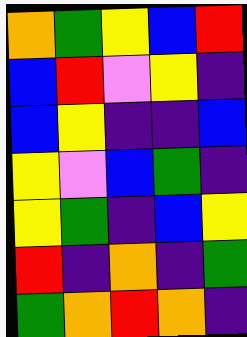[["orange", "green", "yellow", "blue", "red"], ["blue", "red", "violet", "yellow", "indigo"], ["blue", "yellow", "indigo", "indigo", "blue"], ["yellow", "violet", "blue", "green", "indigo"], ["yellow", "green", "indigo", "blue", "yellow"], ["red", "indigo", "orange", "indigo", "green"], ["green", "orange", "red", "orange", "indigo"]]